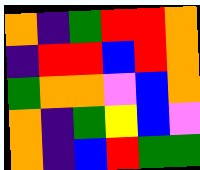[["orange", "indigo", "green", "red", "red", "orange"], ["indigo", "red", "red", "blue", "red", "orange"], ["green", "orange", "orange", "violet", "blue", "orange"], ["orange", "indigo", "green", "yellow", "blue", "violet"], ["orange", "indigo", "blue", "red", "green", "green"]]